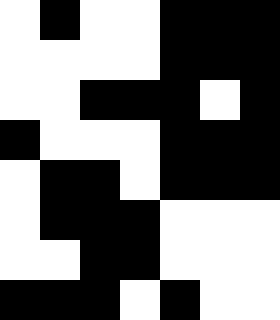[["white", "black", "white", "white", "black", "black", "black"], ["white", "white", "white", "white", "black", "black", "black"], ["white", "white", "black", "black", "black", "white", "black"], ["black", "white", "white", "white", "black", "black", "black"], ["white", "black", "black", "white", "black", "black", "black"], ["white", "black", "black", "black", "white", "white", "white"], ["white", "white", "black", "black", "white", "white", "white"], ["black", "black", "black", "white", "black", "white", "white"]]